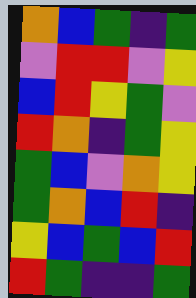[["orange", "blue", "green", "indigo", "green"], ["violet", "red", "red", "violet", "yellow"], ["blue", "red", "yellow", "green", "violet"], ["red", "orange", "indigo", "green", "yellow"], ["green", "blue", "violet", "orange", "yellow"], ["green", "orange", "blue", "red", "indigo"], ["yellow", "blue", "green", "blue", "red"], ["red", "green", "indigo", "indigo", "green"]]